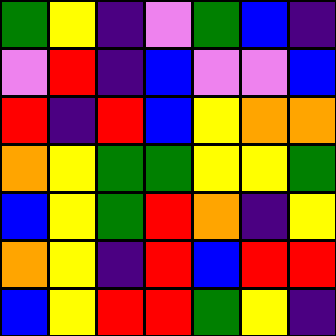[["green", "yellow", "indigo", "violet", "green", "blue", "indigo"], ["violet", "red", "indigo", "blue", "violet", "violet", "blue"], ["red", "indigo", "red", "blue", "yellow", "orange", "orange"], ["orange", "yellow", "green", "green", "yellow", "yellow", "green"], ["blue", "yellow", "green", "red", "orange", "indigo", "yellow"], ["orange", "yellow", "indigo", "red", "blue", "red", "red"], ["blue", "yellow", "red", "red", "green", "yellow", "indigo"]]